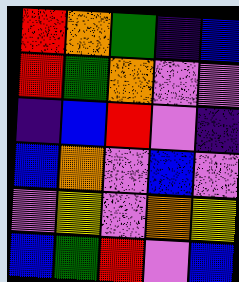[["red", "orange", "green", "indigo", "blue"], ["red", "green", "orange", "violet", "violet"], ["indigo", "blue", "red", "violet", "indigo"], ["blue", "orange", "violet", "blue", "violet"], ["violet", "yellow", "violet", "orange", "yellow"], ["blue", "green", "red", "violet", "blue"]]